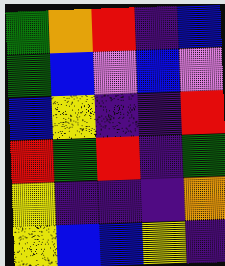[["green", "orange", "red", "indigo", "blue"], ["green", "blue", "violet", "blue", "violet"], ["blue", "yellow", "indigo", "indigo", "red"], ["red", "green", "red", "indigo", "green"], ["yellow", "indigo", "indigo", "indigo", "orange"], ["yellow", "blue", "blue", "yellow", "indigo"]]